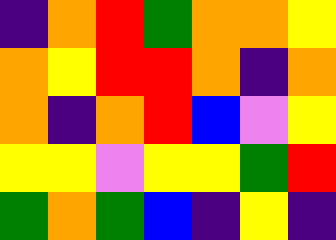[["indigo", "orange", "red", "green", "orange", "orange", "yellow"], ["orange", "yellow", "red", "red", "orange", "indigo", "orange"], ["orange", "indigo", "orange", "red", "blue", "violet", "yellow"], ["yellow", "yellow", "violet", "yellow", "yellow", "green", "red"], ["green", "orange", "green", "blue", "indigo", "yellow", "indigo"]]